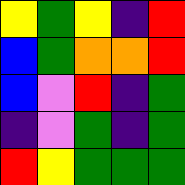[["yellow", "green", "yellow", "indigo", "red"], ["blue", "green", "orange", "orange", "red"], ["blue", "violet", "red", "indigo", "green"], ["indigo", "violet", "green", "indigo", "green"], ["red", "yellow", "green", "green", "green"]]